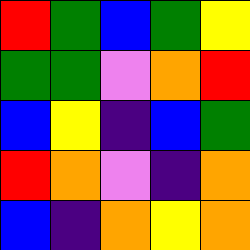[["red", "green", "blue", "green", "yellow"], ["green", "green", "violet", "orange", "red"], ["blue", "yellow", "indigo", "blue", "green"], ["red", "orange", "violet", "indigo", "orange"], ["blue", "indigo", "orange", "yellow", "orange"]]